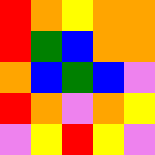[["red", "orange", "yellow", "orange", "orange"], ["red", "green", "blue", "orange", "orange"], ["orange", "blue", "green", "blue", "violet"], ["red", "orange", "violet", "orange", "yellow"], ["violet", "yellow", "red", "yellow", "violet"]]